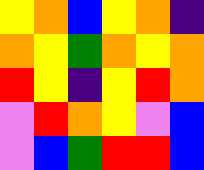[["yellow", "orange", "blue", "yellow", "orange", "indigo"], ["orange", "yellow", "green", "orange", "yellow", "orange"], ["red", "yellow", "indigo", "yellow", "red", "orange"], ["violet", "red", "orange", "yellow", "violet", "blue"], ["violet", "blue", "green", "red", "red", "blue"]]